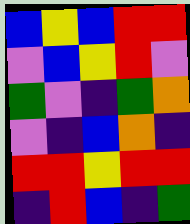[["blue", "yellow", "blue", "red", "red"], ["violet", "blue", "yellow", "red", "violet"], ["green", "violet", "indigo", "green", "orange"], ["violet", "indigo", "blue", "orange", "indigo"], ["red", "red", "yellow", "red", "red"], ["indigo", "red", "blue", "indigo", "green"]]